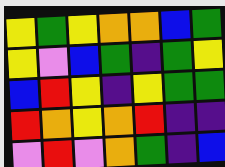[["yellow", "green", "yellow", "orange", "orange", "blue", "green"], ["yellow", "violet", "blue", "green", "indigo", "green", "yellow"], ["blue", "red", "yellow", "indigo", "yellow", "green", "green"], ["red", "orange", "yellow", "orange", "red", "indigo", "indigo"], ["violet", "red", "violet", "orange", "green", "indigo", "blue"]]